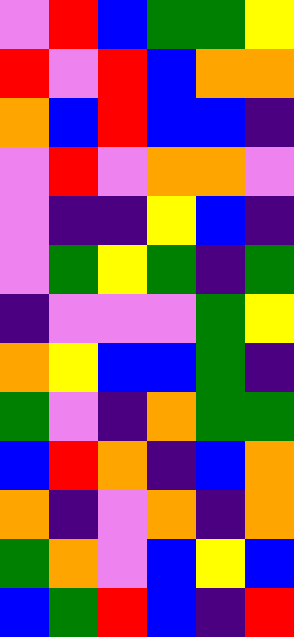[["violet", "red", "blue", "green", "green", "yellow"], ["red", "violet", "red", "blue", "orange", "orange"], ["orange", "blue", "red", "blue", "blue", "indigo"], ["violet", "red", "violet", "orange", "orange", "violet"], ["violet", "indigo", "indigo", "yellow", "blue", "indigo"], ["violet", "green", "yellow", "green", "indigo", "green"], ["indigo", "violet", "violet", "violet", "green", "yellow"], ["orange", "yellow", "blue", "blue", "green", "indigo"], ["green", "violet", "indigo", "orange", "green", "green"], ["blue", "red", "orange", "indigo", "blue", "orange"], ["orange", "indigo", "violet", "orange", "indigo", "orange"], ["green", "orange", "violet", "blue", "yellow", "blue"], ["blue", "green", "red", "blue", "indigo", "red"]]